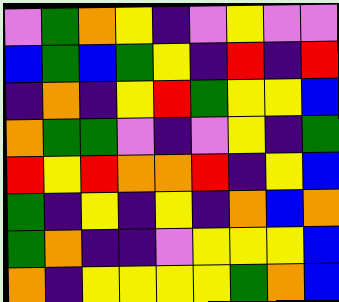[["violet", "green", "orange", "yellow", "indigo", "violet", "yellow", "violet", "violet"], ["blue", "green", "blue", "green", "yellow", "indigo", "red", "indigo", "red"], ["indigo", "orange", "indigo", "yellow", "red", "green", "yellow", "yellow", "blue"], ["orange", "green", "green", "violet", "indigo", "violet", "yellow", "indigo", "green"], ["red", "yellow", "red", "orange", "orange", "red", "indigo", "yellow", "blue"], ["green", "indigo", "yellow", "indigo", "yellow", "indigo", "orange", "blue", "orange"], ["green", "orange", "indigo", "indigo", "violet", "yellow", "yellow", "yellow", "blue"], ["orange", "indigo", "yellow", "yellow", "yellow", "yellow", "green", "orange", "blue"]]